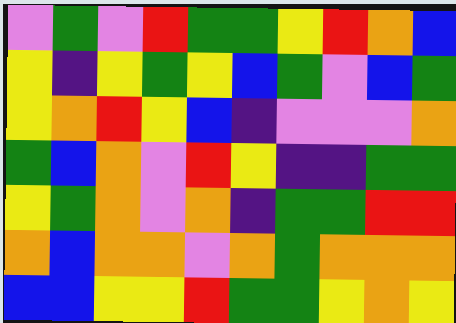[["violet", "green", "violet", "red", "green", "green", "yellow", "red", "orange", "blue"], ["yellow", "indigo", "yellow", "green", "yellow", "blue", "green", "violet", "blue", "green"], ["yellow", "orange", "red", "yellow", "blue", "indigo", "violet", "violet", "violet", "orange"], ["green", "blue", "orange", "violet", "red", "yellow", "indigo", "indigo", "green", "green"], ["yellow", "green", "orange", "violet", "orange", "indigo", "green", "green", "red", "red"], ["orange", "blue", "orange", "orange", "violet", "orange", "green", "orange", "orange", "orange"], ["blue", "blue", "yellow", "yellow", "red", "green", "green", "yellow", "orange", "yellow"]]